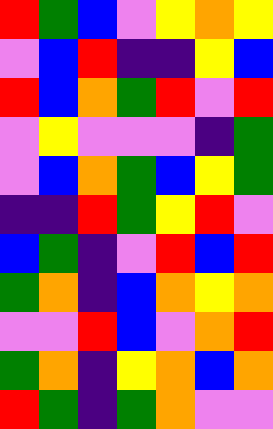[["red", "green", "blue", "violet", "yellow", "orange", "yellow"], ["violet", "blue", "red", "indigo", "indigo", "yellow", "blue"], ["red", "blue", "orange", "green", "red", "violet", "red"], ["violet", "yellow", "violet", "violet", "violet", "indigo", "green"], ["violet", "blue", "orange", "green", "blue", "yellow", "green"], ["indigo", "indigo", "red", "green", "yellow", "red", "violet"], ["blue", "green", "indigo", "violet", "red", "blue", "red"], ["green", "orange", "indigo", "blue", "orange", "yellow", "orange"], ["violet", "violet", "red", "blue", "violet", "orange", "red"], ["green", "orange", "indigo", "yellow", "orange", "blue", "orange"], ["red", "green", "indigo", "green", "orange", "violet", "violet"]]